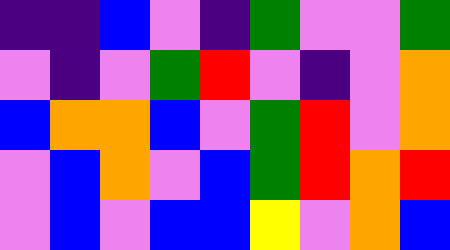[["indigo", "indigo", "blue", "violet", "indigo", "green", "violet", "violet", "green"], ["violet", "indigo", "violet", "green", "red", "violet", "indigo", "violet", "orange"], ["blue", "orange", "orange", "blue", "violet", "green", "red", "violet", "orange"], ["violet", "blue", "orange", "violet", "blue", "green", "red", "orange", "red"], ["violet", "blue", "violet", "blue", "blue", "yellow", "violet", "orange", "blue"]]